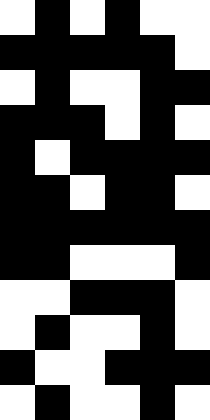[["white", "black", "white", "black", "white", "white"], ["black", "black", "black", "black", "black", "white"], ["white", "black", "white", "white", "black", "black"], ["black", "black", "black", "white", "black", "white"], ["black", "white", "black", "black", "black", "black"], ["black", "black", "white", "black", "black", "white"], ["black", "black", "black", "black", "black", "black"], ["black", "black", "white", "white", "white", "black"], ["white", "white", "black", "black", "black", "white"], ["white", "black", "white", "white", "black", "white"], ["black", "white", "white", "black", "black", "black"], ["white", "black", "white", "white", "black", "white"]]